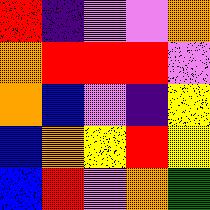[["red", "indigo", "violet", "violet", "orange"], ["orange", "red", "red", "red", "violet"], ["orange", "blue", "violet", "indigo", "yellow"], ["blue", "orange", "yellow", "red", "yellow"], ["blue", "red", "violet", "orange", "green"]]